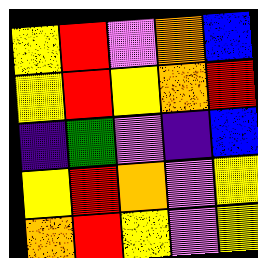[["yellow", "red", "violet", "orange", "blue"], ["yellow", "red", "yellow", "orange", "red"], ["indigo", "green", "violet", "indigo", "blue"], ["yellow", "red", "orange", "violet", "yellow"], ["orange", "red", "yellow", "violet", "yellow"]]